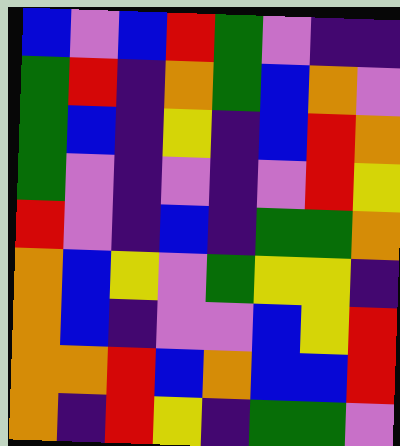[["blue", "violet", "blue", "red", "green", "violet", "indigo", "indigo"], ["green", "red", "indigo", "orange", "green", "blue", "orange", "violet"], ["green", "blue", "indigo", "yellow", "indigo", "blue", "red", "orange"], ["green", "violet", "indigo", "violet", "indigo", "violet", "red", "yellow"], ["red", "violet", "indigo", "blue", "indigo", "green", "green", "orange"], ["orange", "blue", "yellow", "violet", "green", "yellow", "yellow", "indigo"], ["orange", "blue", "indigo", "violet", "violet", "blue", "yellow", "red"], ["orange", "orange", "red", "blue", "orange", "blue", "blue", "red"], ["orange", "indigo", "red", "yellow", "indigo", "green", "green", "violet"]]